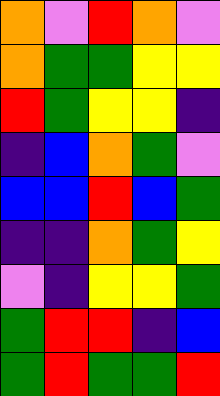[["orange", "violet", "red", "orange", "violet"], ["orange", "green", "green", "yellow", "yellow"], ["red", "green", "yellow", "yellow", "indigo"], ["indigo", "blue", "orange", "green", "violet"], ["blue", "blue", "red", "blue", "green"], ["indigo", "indigo", "orange", "green", "yellow"], ["violet", "indigo", "yellow", "yellow", "green"], ["green", "red", "red", "indigo", "blue"], ["green", "red", "green", "green", "red"]]